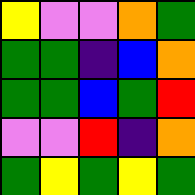[["yellow", "violet", "violet", "orange", "green"], ["green", "green", "indigo", "blue", "orange"], ["green", "green", "blue", "green", "red"], ["violet", "violet", "red", "indigo", "orange"], ["green", "yellow", "green", "yellow", "green"]]